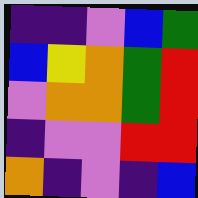[["indigo", "indigo", "violet", "blue", "green"], ["blue", "yellow", "orange", "green", "red"], ["violet", "orange", "orange", "green", "red"], ["indigo", "violet", "violet", "red", "red"], ["orange", "indigo", "violet", "indigo", "blue"]]